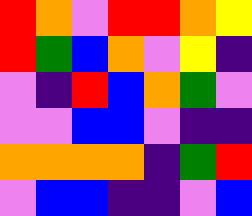[["red", "orange", "violet", "red", "red", "orange", "yellow"], ["red", "green", "blue", "orange", "violet", "yellow", "indigo"], ["violet", "indigo", "red", "blue", "orange", "green", "violet"], ["violet", "violet", "blue", "blue", "violet", "indigo", "indigo"], ["orange", "orange", "orange", "orange", "indigo", "green", "red"], ["violet", "blue", "blue", "indigo", "indigo", "violet", "blue"]]